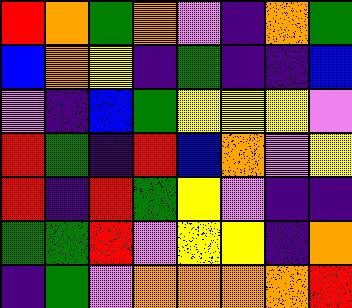[["red", "orange", "green", "orange", "violet", "indigo", "orange", "green"], ["blue", "orange", "yellow", "indigo", "green", "indigo", "indigo", "blue"], ["violet", "indigo", "blue", "green", "yellow", "yellow", "yellow", "violet"], ["red", "green", "indigo", "red", "blue", "orange", "violet", "yellow"], ["red", "indigo", "red", "green", "yellow", "violet", "indigo", "indigo"], ["green", "green", "red", "violet", "yellow", "yellow", "indigo", "orange"], ["indigo", "green", "violet", "orange", "orange", "orange", "orange", "red"]]